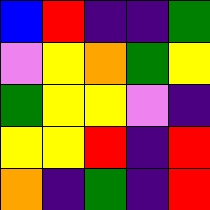[["blue", "red", "indigo", "indigo", "green"], ["violet", "yellow", "orange", "green", "yellow"], ["green", "yellow", "yellow", "violet", "indigo"], ["yellow", "yellow", "red", "indigo", "red"], ["orange", "indigo", "green", "indigo", "red"]]